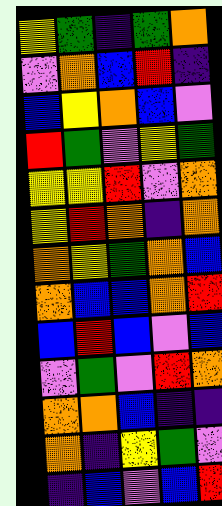[["yellow", "green", "indigo", "green", "orange"], ["violet", "orange", "blue", "red", "indigo"], ["blue", "yellow", "orange", "blue", "violet"], ["red", "green", "violet", "yellow", "green"], ["yellow", "yellow", "red", "violet", "orange"], ["yellow", "red", "orange", "indigo", "orange"], ["orange", "yellow", "green", "orange", "blue"], ["orange", "blue", "blue", "orange", "red"], ["blue", "red", "blue", "violet", "blue"], ["violet", "green", "violet", "red", "orange"], ["orange", "orange", "blue", "indigo", "indigo"], ["orange", "indigo", "yellow", "green", "violet"], ["indigo", "blue", "violet", "blue", "red"]]